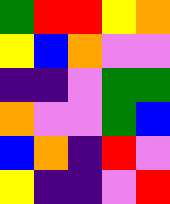[["green", "red", "red", "yellow", "orange"], ["yellow", "blue", "orange", "violet", "violet"], ["indigo", "indigo", "violet", "green", "green"], ["orange", "violet", "violet", "green", "blue"], ["blue", "orange", "indigo", "red", "violet"], ["yellow", "indigo", "indigo", "violet", "red"]]